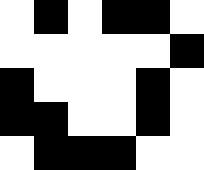[["white", "black", "white", "black", "black", "white"], ["white", "white", "white", "white", "white", "black"], ["black", "white", "white", "white", "black", "white"], ["black", "black", "white", "white", "black", "white"], ["white", "black", "black", "black", "white", "white"]]